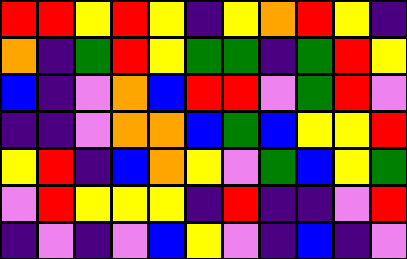[["red", "red", "yellow", "red", "yellow", "indigo", "yellow", "orange", "red", "yellow", "indigo"], ["orange", "indigo", "green", "red", "yellow", "green", "green", "indigo", "green", "red", "yellow"], ["blue", "indigo", "violet", "orange", "blue", "red", "red", "violet", "green", "red", "violet"], ["indigo", "indigo", "violet", "orange", "orange", "blue", "green", "blue", "yellow", "yellow", "red"], ["yellow", "red", "indigo", "blue", "orange", "yellow", "violet", "green", "blue", "yellow", "green"], ["violet", "red", "yellow", "yellow", "yellow", "indigo", "red", "indigo", "indigo", "violet", "red"], ["indigo", "violet", "indigo", "violet", "blue", "yellow", "violet", "indigo", "blue", "indigo", "violet"]]